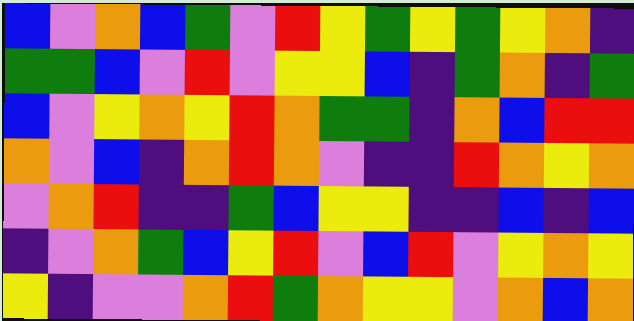[["blue", "violet", "orange", "blue", "green", "violet", "red", "yellow", "green", "yellow", "green", "yellow", "orange", "indigo"], ["green", "green", "blue", "violet", "red", "violet", "yellow", "yellow", "blue", "indigo", "green", "orange", "indigo", "green"], ["blue", "violet", "yellow", "orange", "yellow", "red", "orange", "green", "green", "indigo", "orange", "blue", "red", "red"], ["orange", "violet", "blue", "indigo", "orange", "red", "orange", "violet", "indigo", "indigo", "red", "orange", "yellow", "orange"], ["violet", "orange", "red", "indigo", "indigo", "green", "blue", "yellow", "yellow", "indigo", "indigo", "blue", "indigo", "blue"], ["indigo", "violet", "orange", "green", "blue", "yellow", "red", "violet", "blue", "red", "violet", "yellow", "orange", "yellow"], ["yellow", "indigo", "violet", "violet", "orange", "red", "green", "orange", "yellow", "yellow", "violet", "orange", "blue", "orange"]]